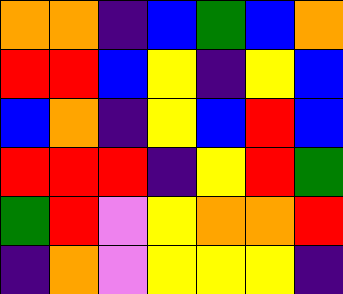[["orange", "orange", "indigo", "blue", "green", "blue", "orange"], ["red", "red", "blue", "yellow", "indigo", "yellow", "blue"], ["blue", "orange", "indigo", "yellow", "blue", "red", "blue"], ["red", "red", "red", "indigo", "yellow", "red", "green"], ["green", "red", "violet", "yellow", "orange", "orange", "red"], ["indigo", "orange", "violet", "yellow", "yellow", "yellow", "indigo"]]